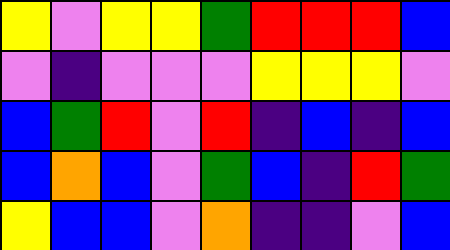[["yellow", "violet", "yellow", "yellow", "green", "red", "red", "red", "blue"], ["violet", "indigo", "violet", "violet", "violet", "yellow", "yellow", "yellow", "violet"], ["blue", "green", "red", "violet", "red", "indigo", "blue", "indigo", "blue"], ["blue", "orange", "blue", "violet", "green", "blue", "indigo", "red", "green"], ["yellow", "blue", "blue", "violet", "orange", "indigo", "indigo", "violet", "blue"]]